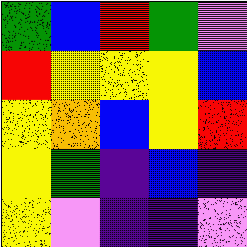[["green", "blue", "red", "green", "violet"], ["red", "yellow", "yellow", "yellow", "blue"], ["yellow", "orange", "blue", "yellow", "red"], ["yellow", "green", "indigo", "blue", "indigo"], ["yellow", "violet", "indigo", "indigo", "violet"]]